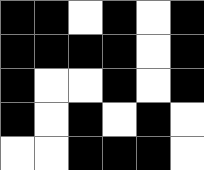[["black", "black", "white", "black", "white", "black"], ["black", "black", "black", "black", "white", "black"], ["black", "white", "white", "black", "white", "black"], ["black", "white", "black", "white", "black", "white"], ["white", "white", "black", "black", "black", "white"]]